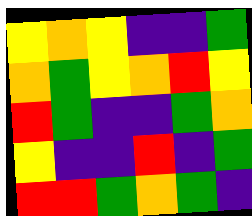[["yellow", "orange", "yellow", "indigo", "indigo", "green"], ["orange", "green", "yellow", "orange", "red", "yellow"], ["red", "green", "indigo", "indigo", "green", "orange"], ["yellow", "indigo", "indigo", "red", "indigo", "green"], ["red", "red", "green", "orange", "green", "indigo"]]